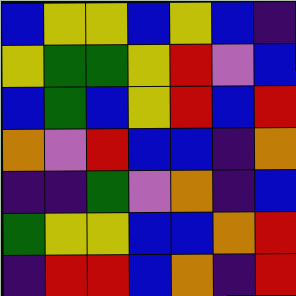[["blue", "yellow", "yellow", "blue", "yellow", "blue", "indigo"], ["yellow", "green", "green", "yellow", "red", "violet", "blue"], ["blue", "green", "blue", "yellow", "red", "blue", "red"], ["orange", "violet", "red", "blue", "blue", "indigo", "orange"], ["indigo", "indigo", "green", "violet", "orange", "indigo", "blue"], ["green", "yellow", "yellow", "blue", "blue", "orange", "red"], ["indigo", "red", "red", "blue", "orange", "indigo", "red"]]